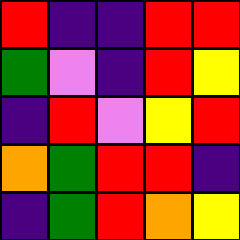[["red", "indigo", "indigo", "red", "red"], ["green", "violet", "indigo", "red", "yellow"], ["indigo", "red", "violet", "yellow", "red"], ["orange", "green", "red", "red", "indigo"], ["indigo", "green", "red", "orange", "yellow"]]